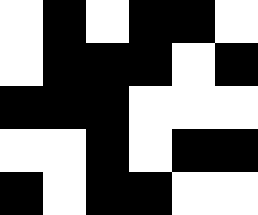[["white", "black", "white", "black", "black", "white"], ["white", "black", "black", "black", "white", "black"], ["black", "black", "black", "white", "white", "white"], ["white", "white", "black", "white", "black", "black"], ["black", "white", "black", "black", "white", "white"]]